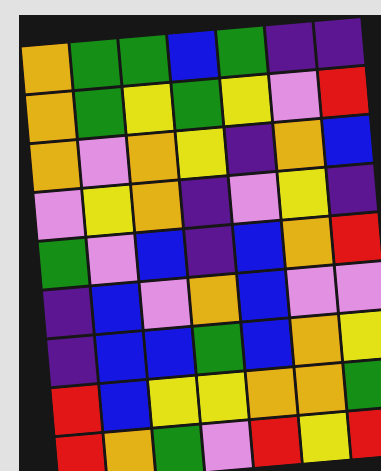[["orange", "green", "green", "blue", "green", "indigo", "indigo"], ["orange", "green", "yellow", "green", "yellow", "violet", "red"], ["orange", "violet", "orange", "yellow", "indigo", "orange", "blue"], ["violet", "yellow", "orange", "indigo", "violet", "yellow", "indigo"], ["green", "violet", "blue", "indigo", "blue", "orange", "red"], ["indigo", "blue", "violet", "orange", "blue", "violet", "violet"], ["indigo", "blue", "blue", "green", "blue", "orange", "yellow"], ["red", "blue", "yellow", "yellow", "orange", "orange", "green"], ["red", "orange", "green", "violet", "red", "yellow", "red"]]